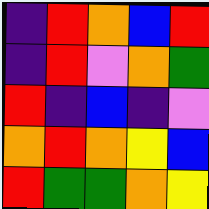[["indigo", "red", "orange", "blue", "red"], ["indigo", "red", "violet", "orange", "green"], ["red", "indigo", "blue", "indigo", "violet"], ["orange", "red", "orange", "yellow", "blue"], ["red", "green", "green", "orange", "yellow"]]